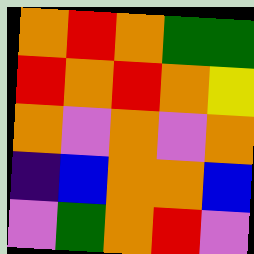[["orange", "red", "orange", "green", "green"], ["red", "orange", "red", "orange", "yellow"], ["orange", "violet", "orange", "violet", "orange"], ["indigo", "blue", "orange", "orange", "blue"], ["violet", "green", "orange", "red", "violet"]]